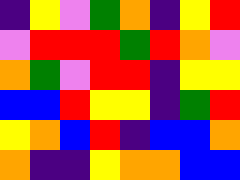[["indigo", "yellow", "violet", "green", "orange", "indigo", "yellow", "red"], ["violet", "red", "red", "red", "green", "red", "orange", "violet"], ["orange", "green", "violet", "red", "red", "indigo", "yellow", "yellow"], ["blue", "blue", "red", "yellow", "yellow", "indigo", "green", "red"], ["yellow", "orange", "blue", "red", "indigo", "blue", "blue", "orange"], ["orange", "indigo", "indigo", "yellow", "orange", "orange", "blue", "blue"]]